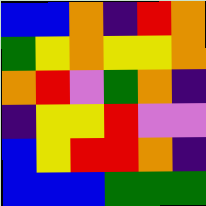[["blue", "blue", "orange", "indigo", "red", "orange"], ["green", "yellow", "orange", "yellow", "yellow", "orange"], ["orange", "red", "violet", "green", "orange", "indigo"], ["indigo", "yellow", "yellow", "red", "violet", "violet"], ["blue", "yellow", "red", "red", "orange", "indigo"], ["blue", "blue", "blue", "green", "green", "green"]]